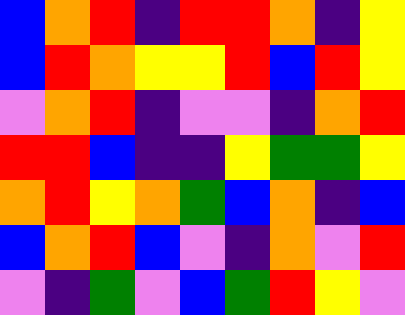[["blue", "orange", "red", "indigo", "red", "red", "orange", "indigo", "yellow"], ["blue", "red", "orange", "yellow", "yellow", "red", "blue", "red", "yellow"], ["violet", "orange", "red", "indigo", "violet", "violet", "indigo", "orange", "red"], ["red", "red", "blue", "indigo", "indigo", "yellow", "green", "green", "yellow"], ["orange", "red", "yellow", "orange", "green", "blue", "orange", "indigo", "blue"], ["blue", "orange", "red", "blue", "violet", "indigo", "orange", "violet", "red"], ["violet", "indigo", "green", "violet", "blue", "green", "red", "yellow", "violet"]]